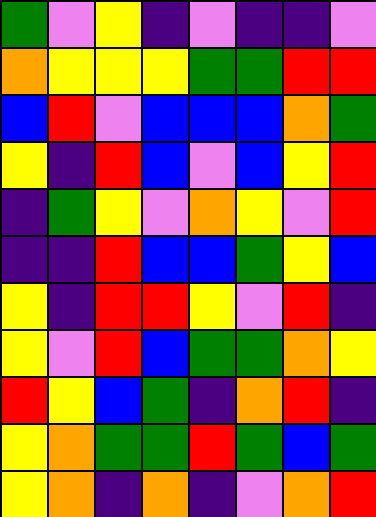[["green", "violet", "yellow", "indigo", "violet", "indigo", "indigo", "violet"], ["orange", "yellow", "yellow", "yellow", "green", "green", "red", "red"], ["blue", "red", "violet", "blue", "blue", "blue", "orange", "green"], ["yellow", "indigo", "red", "blue", "violet", "blue", "yellow", "red"], ["indigo", "green", "yellow", "violet", "orange", "yellow", "violet", "red"], ["indigo", "indigo", "red", "blue", "blue", "green", "yellow", "blue"], ["yellow", "indigo", "red", "red", "yellow", "violet", "red", "indigo"], ["yellow", "violet", "red", "blue", "green", "green", "orange", "yellow"], ["red", "yellow", "blue", "green", "indigo", "orange", "red", "indigo"], ["yellow", "orange", "green", "green", "red", "green", "blue", "green"], ["yellow", "orange", "indigo", "orange", "indigo", "violet", "orange", "red"]]